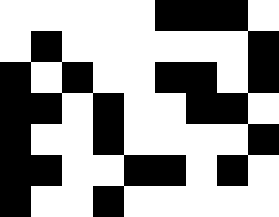[["white", "white", "white", "white", "white", "black", "black", "black", "white"], ["white", "black", "white", "white", "white", "white", "white", "white", "black"], ["black", "white", "black", "white", "white", "black", "black", "white", "black"], ["black", "black", "white", "black", "white", "white", "black", "black", "white"], ["black", "white", "white", "black", "white", "white", "white", "white", "black"], ["black", "black", "white", "white", "black", "black", "white", "black", "white"], ["black", "white", "white", "black", "white", "white", "white", "white", "white"]]